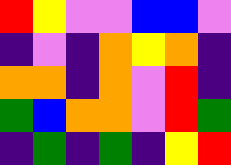[["red", "yellow", "violet", "violet", "blue", "blue", "violet"], ["indigo", "violet", "indigo", "orange", "yellow", "orange", "indigo"], ["orange", "orange", "indigo", "orange", "violet", "red", "indigo"], ["green", "blue", "orange", "orange", "violet", "red", "green"], ["indigo", "green", "indigo", "green", "indigo", "yellow", "red"]]